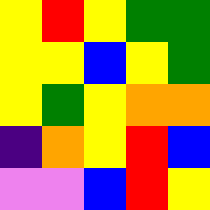[["yellow", "red", "yellow", "green", "green"], ["yellow", "yellow", "blue", "yellow", "green"], ["yellow", "green", "yellow", "orange", "orange"], ["indigo", "orange", "yellow", "red", "blue"], ["violet", "violet", "blue", "red", "yellow"]]